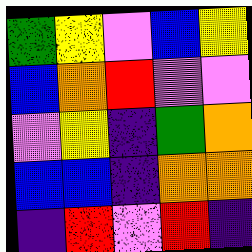[["green", "yellow", "violet", "blue", "yellow"], ["blue", "orange", "red", "violet", "violet"], ["violet", "yellow", "indigo", "green", "orange"], ["blue", "blue", "indigo", "orange", "orange"], ["indigo", "red", "violet", "red", "indigo"]]